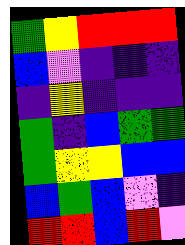[["green", "yellow", "red", "red", "red"], ["blue", "violet", "indigo", "indigo", "indigo"], ["indigo", "yellow", "indigo", "indigo", "indigo"], ["green", "indigo", "blue", "green", "green"], ["green", "yellow", "yellow", "blue", "blue"], ["blue", "green", "blue", "violet", "indigo"], ["red", "red", "blue", "red", "violet"]]